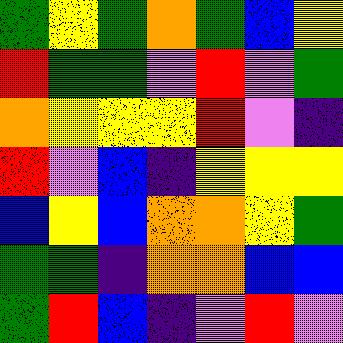[["green", "yellow", "green", "orange", "green", "blue", "yellow"], ["red", "green", "green", "violet", "red", "violet", "green"], ["orange", "yellow", "yellow", "yellow", "red", "violet", "indigo"], ["red", "violet", "blue", "indigo", "yellow", "yellow", "yellow"], ["blue", "yellow", "blue", "orange", "orange", "yellow", "green"], ["green", "green", "indigo", "orange", "orange", "blue", "blue"], ["green", "red", "blue", "indigo", "violet", "red", "violet"]]